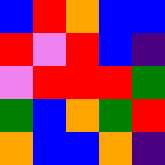[["blue", "red", "orange", "blue", "blue"], ["red", "violet", "red", "blue", "indigo"], ["violet", "red", "red", "red", "green"], ["green", "blue", "orange", "green", "red"], ["orange", "blue", "blue", "orange", "indigo"]]